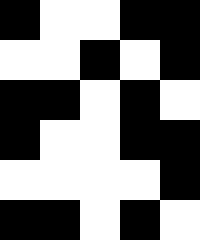[["black", "white", "white", "black", "black"], ["white", "white", "black", "white", "black"], ["black", "black", "white", "black", "white"], ["black", "white", "white", "black", "black"], ["white", "white", "white", "white", "black"], ["black", "black", "white", "black", "white"]]